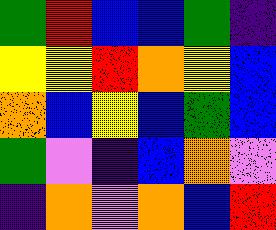[["green", "red", "blue", "blue", "green", "indigo"], ["yellow", "yellow", "red", "orange", "yellow", "blue"], ["orange", "blue", "yellow", "blue", "green", "blue"], ["green", "violet", "indigo", "blue", "orange", "violet"], ["indigo", "orange", "violet", "orange", "blue", "red"]]